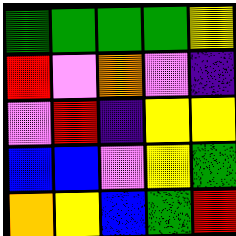[["green", "green", "green", "green", "yellow"], ["red", "violet", "orange", "violet", "indigo"], ["violet", "red", "indigo", "yellow", "yellow"], ["blue", "blue", "violet", "yellow", "green"], ["orange", "yellow", "blue", "green", "red"]]